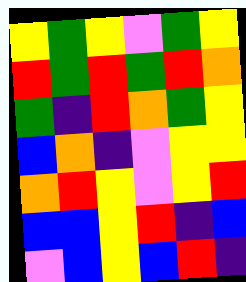[["yellow", "green", "yellow", "violet", "green", "yellow"], ["red", "green", "red", "green", "red", "orange"], ["green", "indigo", "red", "orange", "green", "yellow"], ["blue", "orange", "indigo", "violet", "yellow", "yellow"], ["orange", "red", "yellow", "violet", "yellow", "red"], ["blue", "blue", "yellow", "red", "indigo", "blue"], ["violet", "blue", "yellow", "blue", "red", "indigo"]]